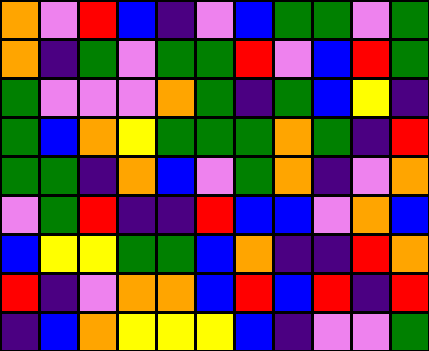[["orange", "violet", "red", "blue", "indigo", "violet", "blue", "green", "green", "violet", "green"], ["orange", "indigo", "green", "violet", "green", "green", "red", "violet", "blue", "red", "green"], ["green", "violet", "violet", "violet", "orange", "green", "indigo", "green", "blue", "yellow", "indigo"], ["green", "blue", "orange", "yellow", "green", "green", "green", "orange", "green", "indigo", "red"], ["green", "green", "indigo", "orange", "blue", "violet", "green", "orange", "indigo", "violet", "orange"], ["violet", "green", "red", "indigo", "indigo", "red", "blue", "blue", "violet", "orange", "blue"], ["blue", "yellow", "yellow", "green", "green", "blue", "orange", "indigo", "indigo", "red", "orange"], ["red", "indigo", "violet", "orange", "orange", "blue", "red", "blue", "red", "indigo", "red"], ["indigo", "blue", "orange", "yellow", "yellow", "yellow", "blue", "indigo", "violet", "violet", "green"]]